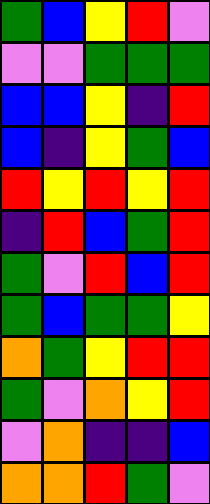[["green", "blue", "yellow", "red", "violet"], ["violet", "violet", "green", "green", "green"], ["blue", "blue", "yellow", "indigo", "red"], ["blue", "indigo", "yellow", "green", "blue"], ["red", "yellow", "red", "yellow", "red"], ["indigo", "red", "blue", "green", "red"], ["green", "violet", "red", "blue", "red"], ["green", "blue", "green", "green", "yellow"], ["orange", "green", "yellow", "red", "red"], ["green", "violet", "orange", "yellow", "red"], ["violet", "orange", "indigo", "indigo", "blue"], ["orange", "orange", "red", "green", "violet"]]